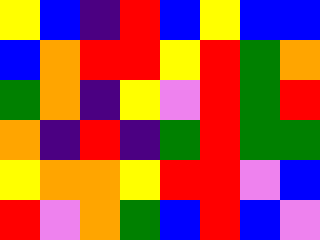[["yellow", "blue", "indigo", "red", "blue", "yellow", "blue", "blue"], ["blue", "orange", "red", "red", "yellow", "red", "green", "orange"], ["green", "orange", "indigo", "yellow", "violet", "red", "green", "red"], ["orange", "indigo", "red", "indigo", "green", "red", "green", "green"], ["yellow", "orange", "orange", "yellow", "red", "red", "violet", "blue"], ["red", "violet", "orange", "green", "blue", "red", "blue", "violet"]]